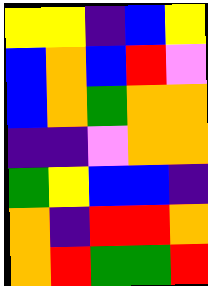[["yellow", "yellow", "indigo", "blue", "yellow"], ["blue", "orange", "blue", "red", "violet"], ["blue", "orange", "green", "orange", "orange"], ["indigo", "indigo", "violet", "orange", "orange"], ["green", "yellow", "blue", "blue", "indigo"], ["orange", "indigo", "red", "red", "orange"], ["orange", "red", "green", "green", "red"]]